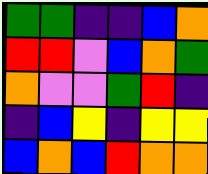[["green", "green", "indigo", "indigo", "blue", "orange"], ["red", "red", "violet", "blue", "orange", "green"], ["orange", "violet", "violet", "green", "red", "indigo"], ["indigo", "blue", "yellow", "indigo", "yellow", "yellow"], ["blue", "orange", "blue", "red", "orange", "orange"]]